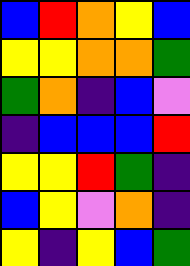[["blue", "red", "orange", "yellow", "blue"], ["yellow", "yellow", "orange", "orange", "green"], ["green", "orange", "indigo", "blue", "violet"], ["indigo", "blue", "blue", "blue", "red"], ["yellow", "yellow", "red", "green", "indigo"], ["blue", "yellow", "violet", "orange", "indigo"], ["yellow", "indigo", "yellow", "blue", "green"]]